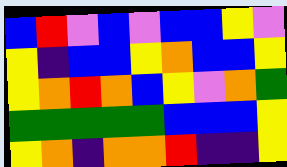[["blue", "red", "violet", "blue", "violet", "blue", "blue", "yellow", "violet"], ["yellow", "indigo", "blue", "blue", "yellow", "orange", "blue", "blue", "yellow"], ["yellow", "orange", "red", "orange", "blue", "yellow", "violet", "orange", "green"], ["green", "green", "green", "green", "green", "blue", "blue", "blue", "yellow"], ["yellow", "orange", "indigo", "orange", "orange", "red", "indigo", "indigo", "yellow"]]